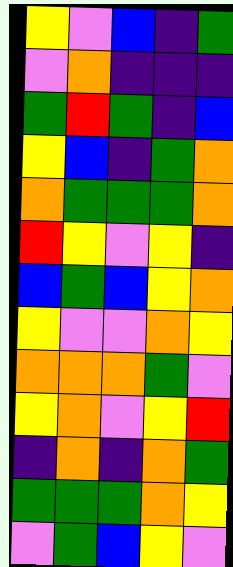[["yellow", "violet", "blue", "indigo", "green"], ["violet", "orange", "indigo", "indigo", "indigo"], ["green", "red", "green", "indigo", "blue"], ["yellow", "blue", "indigo", "green", "orange"], ["orange", "green", "green", "green", "orange"], ["red", "yellow", "violet", "yellow", "indigo"], ["blue", "green", "blue", "yellow", "orange"], ["yellow", "violet", "violet", "orange", "yellow"], ["orange", "orange", "orange", "green", "violet"], ["yellow", "orange", "violet", "yellow", "red"], ["indigo", "orange", "indigo", "orange", "green"], ["green", "green", "green", "orange", "yellow"], ["violet", "green", "blue", "yellow", "violet"]]